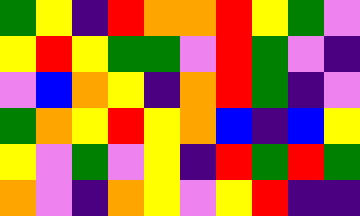[["green", "yellow", "indigo", "red", "orange", "orange", "red", "yellow", "green", "violet"], ["yellow", "red", "yellow", "green", "green", "violet", "red", "green", "violet", "indigo"], ["violet", "blue", "orange", "yellow", "indigo", "orange", "red", "green", "indigo", "violet"], ["green", "orange", "yellow", "red", "yellow", "orange", "blue", "indigo", "blue", "yellow"], ["yellow", "violet", "green", "violet", "yellow", "indigo", "red", "green", "red", "green"], ["orange", "violet", "indigo", "orange", "yellow", "violet", "yellow", "red", "indigo", "indigo"]]